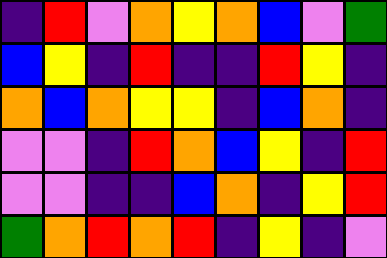[["indigo", "red", "violet", "orange", "yellow", "orange", "blue", "violet", "green"], ["blue", "yellow", "indigo", "red", "indigo", "indigo", "red", "yellow", "indigo"], ["orange", "blue", "orange", "yellow", "yellow", "indigo", "blue", "orange", "indigo"], ["violet", "violet", "indigo", "red", "orange", "blue", "yellow", "indigo", "red"], ["violet", "violet", "indigo", "indigo", "blue", "orange", "indigo", "yellow", "red"], ["green", "orange", "red", "orange", "red", "indigo", "yellow", "indigo", "violet"]]